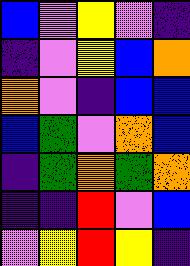[["blue", "violet", "yellow", "violet", "indigo"], ["indigo", "violet", "yellow", "blue", "orange"], ["orange", "violet", "indigo", "blue", "blue"], ["blue", "green", "violet", "orange", "blue"], ["indigo", "green", "orange", "green", "orange"], ["indigo", "indigo", "red", "violet", "blue"], ["violet", "yellow", "red", "yellow", "indigo"]]